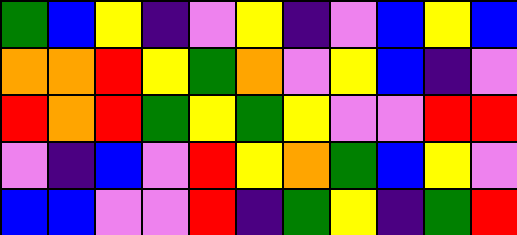[["green", "blue", "yellow", "indigo", "violet", "yellow", "indigo", "violet", "blue", "yellow", "blue"], ["orange", "orange", "red", "yellow", "green", "orange", "violet", "yellow", "blue", "indigo", "violet"], ["red", "orange", "red", "green", "yellow", "green", "yellow", "violet", "violet", "red", "red"], ["violet", "indigo", "blue", "violet", "red", "yellow", "orange", "green", "blue", "yellow", "violet"], ["blue", "blue", "violet", "violet", "red", "indigo", "green", "yellow", "indigo", "green", "red"]]